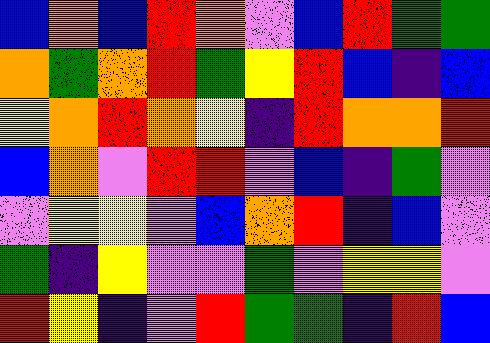[["blue", "orange", "blue", "red", "orange", "violet", "blue", "red", "green", "green"], ["orange", "green", "orange", "red", "green", "yellow", "red", "blue", "indigo", "blue"], ["yellow", "orange", "red", "orange", "yellow", "indigo", "red", "orange", "orange", "red"], ["blue", "orange", "violet", "red", "red", "violet", "blue", "indigo", "green", "violet"], ["violet", "yellow", "yellow", "violet", "blue", "orange", "red", "indigo", "blue", "violet"], ["green", "indigo", "yellow", "violet", "violet", "green", "violet", "yellow", "yellow", "violet"], ["red", "yellow", "indigo", "violet", "red", "green", "green", "indigo", "red", "blue"]]